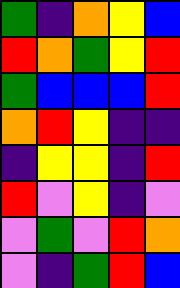[["green", "indigo", "orange", "yellow", "blue"], ["red", "orange", "green", "yellow", "red"], ["green", "blue", "blue", "blue", "red"], ["orange", "red", "yellow", "indigo", "indigo"], ["indigo", "yellow", "yellow", "indigo", "red"], ["red", "violet", "yellow", "indigo", "violet"], ["violet", "green", "violet", "red", "orange"], ["violet", "indigo", "green", "red", "blue"]]